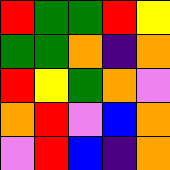[["red", "green", "green", "red", "yellow"], ["green", "green", "orange", "indigo", "orange"], ["red", "yellow", "green", "orange", "violet"], ["orange", "red", "violet", "blue", "orange"], ["violet", "red", "blue", "indigo", "orange"]]